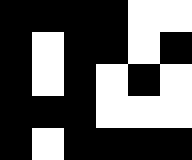[["black", "black", "black", "black", "white", "white"], ["black", "white", "black", "black", "white", "black"], ["black", "white", "black", "white", "black", "white"], ["black", "black", "black", "white", "white", "white"], ["black", "white", "black", "black", "black", "black"]]